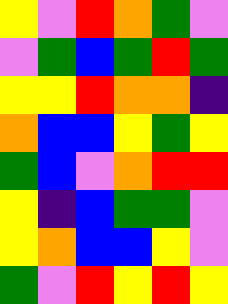[["yellow", "violet", "red", "orange", "green", "violet"], ["violet", "green", "blue", "green", "red", "green"], ["yellow", "yellow", "red", "orange", "orange", "indigo"], ["orange", "blue", "blue", "yellow", "green", "yellow"], ["green", "blue", "violet", "orange", "red", "red"], ["yellow", "indigo", "blue", "green", "green", "violet"], ["yellow", "orange", "blue", "blue", "yellow", "violet"], ["green", "violet", "red", "yellow", "red", "yellow"]]